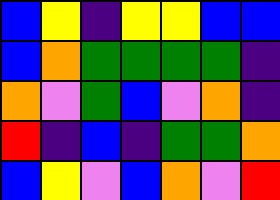[["blue", "yellow", "indigo", "yellow", "yellow", "blue", "blue"], ["blue", "orange", "green", "green", "green", "green", "indigo"], ["orange", "violet", "green", "blue", "violet", "orange", "indigo"], ["red", "indigo", "blue", "indigo", "green", "green", "orange"], ["blue", "yellow", "violet", "blue", "orange", "violet", "red"]]